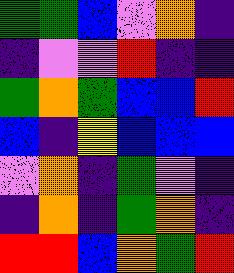[["green", "green", "blue", "violet", "orange", "indigo"], ["indigo", "violet", "violet", "red", "indigo", "indigo"], ["green", "orange", "green", "blue", "blue", "red"], ["blue", "indigo", "yellow", "blue", "blue", "blue"], ["violet", "orange", "indigo", "green", "violet", "indigo"], ["indigo", "orange", "indigo", "green", "orange", "indigo"], ["red", "red", "blue", "orange", "green", "red"]]